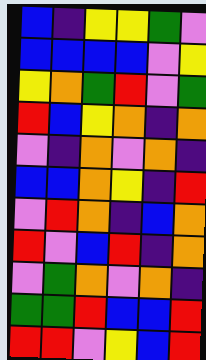[["blue", "indigo", "yellow", "yellow", "green", "violet"], ["blue", "blue", "blue", "blue", "violet", "yellow"], ["yellow", "orange", "green", "red", "violet", "green"], ["red", "blue", "yellow", "orange", "indigo", "orange"], ["violet", "indigo", "orange", "violet", "orange", "indigo"], ["blue", "blue", "orange", "yellow", "indigo", "red"], ["violet", "red", "orange", "indigo", "blue", "orange"], ["red", "violet", "blue", "red", "indigo", "orange"], ["violet", "green", "orange", "violet", "orange", "indigo"], ["green", "green", "red", "blue", "blue", "red"], ["red", "red", "violet", "yellow", "blue", "red"]]